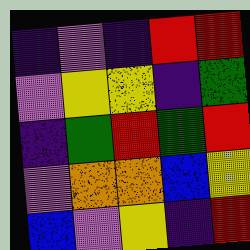[["indigo", "violet", "indigo", "red", "red"], ["violet", "yellow", "yellow", "indigo", "green"], ["indigo", "green", "red", "green", "red"], ["violet", "orange", "orange", "blue", "yellow"], ["blue", "violet", "yellow", "indigo", "red"]]